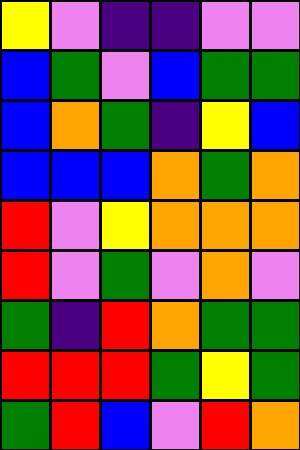[["yellow", "violet", "indigo", "indigo", "violet", "violet"], ["blue", "green", "violet", "blue", "green", "green"], ["blue", "orange", "green", "indigo", "yellow", "blue"], ["blue", "blue", "blue", "orange", "green", "orange"], ["red", "violet", "yellow", "orange", "orange", "orange"], ["red", "violet", "green", "violet", "orange", "violet"], ["green", "indigo", "red", "orange", "green", "green"], ["red", "red", "red", "green", "yellow", "green"], ["green", "red", "blue", "violet", "red", "orange"]]